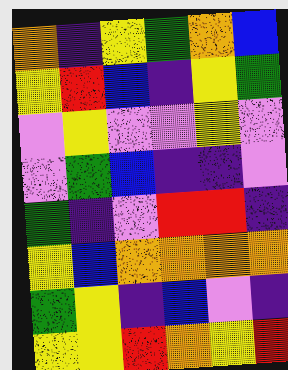[["orange", "indigo", "yellow", "green", "orange", "blue"], ["yellow", "red", "blue", "indigo", "yellow", "green"], ["violet", "yellow", "violet", "violet", "yellow", "violet"], ["violet", "green", "blue", "indigo", "indigo", "violet"], ["green", "indigo", "violet", "red", "red", "indigo"], ["yellow", "blue", "orange", "orange", "orange", "orange"], ["green", "yellow", "indigo", "blue", "violet", "indigo"], ["yellow", "yellow", "red", "orange", "yellow", "red"]]